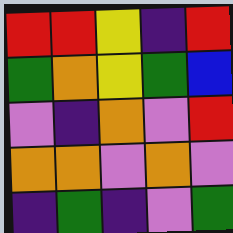[["red", "red", "yellow", "indigo", "red"], ["green", "orange", "yellow", "green", "blue"], ["violet", "indigo", "orange", "violet", "red"], ["orange", "orange", "violet", "orange", "violet"], ["indigo", "green", "indigo", "violet", "green"]]